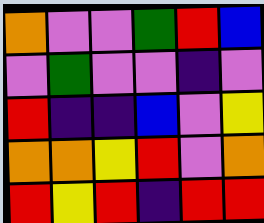[["orange", "violet", "violet", "green", "red", "blue"], ["violet", "green", "violet", "violet", "indigo", "violet"], ["red", "indigo", "indigo", "blue", "violet", "yellow"], ["orange", "orange", "yellow", "red", "violet", "orange"], ["red", "yellow", "red", "indigo", "red", "red"]]